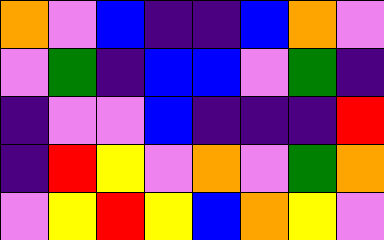[["orange", "violet", "blue", "indigo", "indigo", "blue", "orange", "violet"], ["violet", "green", "indigo", "blue", "blue", "violet", "green", "indigo"], ["indigo", "violet", "violet", "blue", "indigo", "indigo", "indigo", "red"], ["indigo", "red", "yellow", "violet", "orange", "violet", "green", "orange"], ["violet", "yellow", "red", "yellow", "blue", "orange", "yellow", "violet"]]